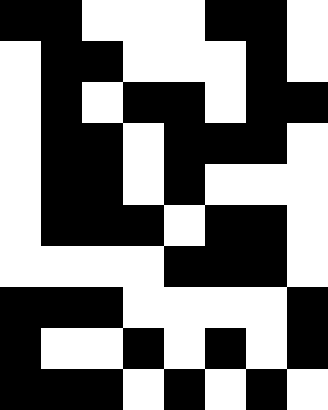[["black", "black", "white", "white", "white", "black", "black", "white"], ["white", "black", "black", "white", "white", "white", "black", "white"], ["white", "black", "white", "black", "black", "white", "black", "black"], ["white", "black", "black", "white", "black", "black", "black", "white"], ["white", "black", "black", "white", "black", "white", "white", "white"], ["white", "black", "black", "black", "white", "black", "black", "white"], ["white", "white", "white", "white", "black", "black", "black", "white"], ["black", "black", "black", "white", "white", "white", "white", "black"], ["black", "white", "white", "black", "white", "black", "white", "black"], ["black", "black", "black", "white", "black", "white", "black", "white"]]